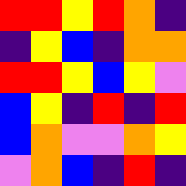[["red", "red", "yellow", "red", "orange", "indigo"], ["indigo", "yellow", "blue", "indigo", "orange", "orange"], ["red", "red", "yellow", "blue", "yellow", "violet"], ["blue", "yellow", "indigo", "red", "indigo", "red"], ["blue", "orange", "violet", "violet", "orange", "yellow"], ["violet", "orange", "blue", "indigo", "red", "indigo"]]